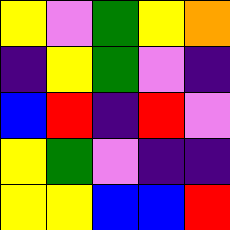[["yellow", "violet", "green", "yellow", "orange"], ["indigo", "yellow", "green", "violet", "indigo"], ["blue", "red", "indigo", "red", "violet"], ["yellow", "green", "violet", "indigo", "indigo"], ["yellow", "yellow", "blue", "blue", "red"]]